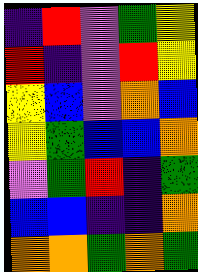[["indigo", "red", "violet", "green", "yellow"], ["red", "indigo", "violet", "red", "yellow"], ["yellow", "blue", "violet", "orange", "blue"], ["yellow", "green", "blue", "blue", "orange"], ["violet", "green", "red", "indigo", "green"], ["blue", "blue", "indigo", "indigo", "orange"], ["orange", "orange", "green", "orange", "green"]]